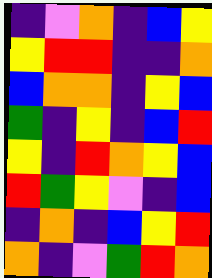[["indigo", "violet", "orange", "indigo", "blue", "yellow"], ["yellow", "red", "red", "indigo", "indigo", "orange"], ["blue", "orange", "orange", "indigo", "yellow", "blue"], ["green", "indigo", "yellow", "indigo", "blue", "red"], ["yellow", "indigo", "red", "orange", "yellow", "blue"], ["red", "green", "yellow", "violet", "indigo", "blue"], ["indigo", "orange", "indigo", "blue", "yellow", "red"], ["orange", "indigo", "violet", "green", "red", "orange"]]